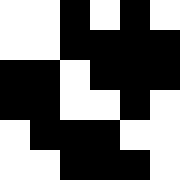[["white", "white", "black", "white", "black", "white"], ["white", "white", "black", "black", "black", "black"], ["black", "black", "white", "black", "black", "black"], ["black", "black", "white", "white", "black", "white"], ["white", "black", "black", "black", "white", "white"], ["white", "white", "black", "black", "black", "white"]]